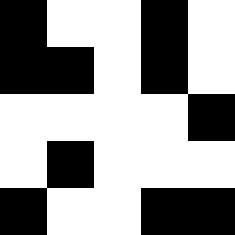[["black", "white", "white", "black", "white"], ["black", "black", "white", "black", "white"], ["white", "white", "white", "white", "black"], ["white", "black", "white", "white", "white"], ["black", "white", "white", "black", "black"]]